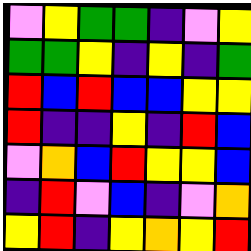[["violet", "yellow", "green", "green", "indigo", "violet", "yellow"], ["green", "green", "yellow", "indigo", "yellow", "indigo", "green"], ["red", "blue", "red", "blue", "blue", "yellow", "yellow"], ["red", "indigo", "indigo", "yellow", "indigo", "red", "blue"], ["violet", "orange", "blue", "red", "yellow", "yellow", "blue"], ["indigo", "red", "violet", "blue", "indigo", "violet", "orange"], ["yellow", "red", "indigo", "yellow", "orange", "yellow", "red"]]